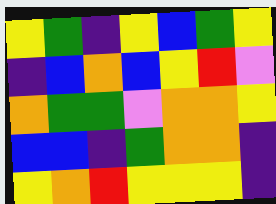[["yellow", "green", "indigo", "yellow", "blue", "green", "yellow"], ["indigo", "blue", "orange", "blue", "yellow", "red", "violet"], ["orange", "green", "green", "violet", "orange", "orange", "yellow"], ["blue", "blue", "indigo", "green", "orange", "orange", "indigo"], ["yellow", "orange", "red", "yellow", "yellow", "yellow", "indigo"]]